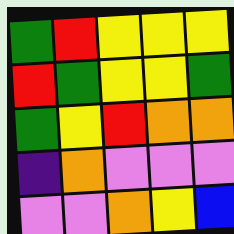[["green", "red", "yellow", "yellow", "yellow"], ["red", "green", "yellow", "yellow", "green"], ["green", "yellow", "red", "orange", "orange"], ["indigo", "orange", "violet", "violet", "violet"], ["violet", "violet", "orange", "yellow", "blue"]]